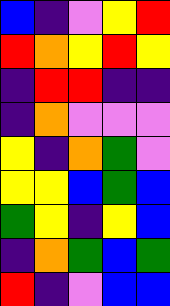[["blue", "indigo", "violet", "yellow", "red"], ["red", "orange", "yellow", "red", "yellow"], ["indigo", "red", "red", "indigo", "indigo"], ["indigo", "orange", "violet", "violet", "violet"], ["yellow", "indigo", "orange", "green", "violet"], ["yellow", "yellow", "blue", "green", "blue"], ["green", "yellow", "indigo", "yellow", "blue"], ["indigo", "orange", "green", "blue", "green"], ["red", "indigo", "violet", "blue", "blue"]]